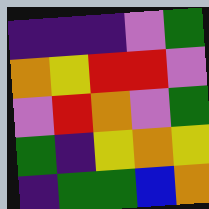[["indigo", "indigo", "indigo", "violet", "green"], ["orange", "yellow", "red", "red", "violet"], ["violet", "red", "orange", "violet", "green"], ["green", "indigo", "yellow", "orange", "yellow"], ["indigo", "green", "green", "blue", "orange"]]